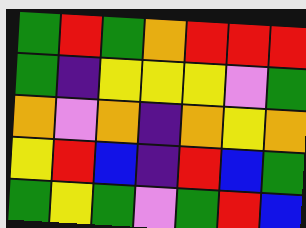[["green", "red", "green", "orange", "red", "red", "red"], ["green", "indigo", "yellow", "yellow", "yellow", "violet", "green"], ["orange", "violet", "orange", "indigo", "orange", "yellow", "orange"], ["yellow", "red", "blue", "indigo", "red", "blue", "green"], ["green", "yellow", "green", "violet", "green", "red", "blue"]]